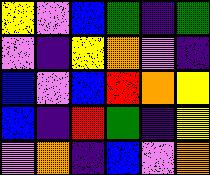[["yellow", "violet", "blue", "green", "indigo", "green"], ["violet", "indigo", "yellow", "orange", "violet", "indigo"], ["blue", "violet", "blue", "red", "orange", "yellow"], ["blue", "indigo", "red", "green", "indigo", "yellow"], ["violet", "orange", "indigo", "blue", "violet", "orange"]]